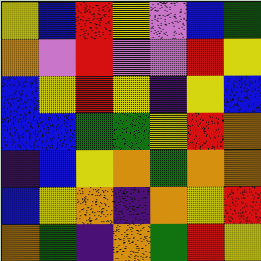[["yellow", "blue", "red", "yellow", "violet", "blue", "green"], ["orange", "violet", "red", "violet", "violet", "red", "yellow"], ["blue", "yellow", "red", "yellow", "indigo", "yellow", "blue"], ["blue", "blue", "green", "green", "yellow", "red", "orange"], ["indigo", "blue", "yellow", "orange", "green", "orange", "orange"], ["blue", "yellow", "orange", "indigo", "orange", "yellow", "red"], ["orange", "green", "indigo", "orange", "green", "red", "yellow"]]